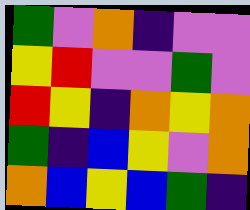[["green", "violet", "orange", "indigo", "violet", "violet"], ["yellow", "red", "violet", "violet", "green", "violet"], ["red", "yellow", "indigo", "orange", "yellow", "orange"], ["green", "indigo", "blue", "yellow", "violet", "orange"], ["orange", "blue", "yellow", "blue", "green", "indigo"]]